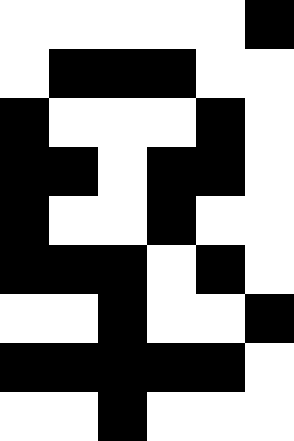[["white", "white", "white", "white", "white", "black"], ["white", "black", "black", "black", "white", "white"], ["black", "white", "white", "white", "black", "white"], ["black", "black", "white", "black", "black", "white"], ["black", "white", "white", "black", "white", "white"], ["black", "black", "black", "white", "black", "white"], ["white", "white", "black", "white", "white", "black"], ["black", "black", "black", "black", "black", "white"], ["white", "white", "black", "white", "white", "white"]]